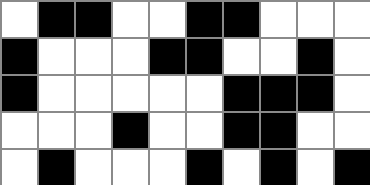[["white", "black", "black", "white", "white", "black", "black", "white", "white", "white"], ["black", "white", "white", "white", "black", "black", "white", "white", "black", "white"], ["black", "white", "white", "white", "white", "white", "black", "black", "black", "white"], ["white", "white", "white", "black", "white", "white", "black", "black", "white", "white"], ["white", "black", "white", "white", "white", "black", "white", "black", "white", "black"]]